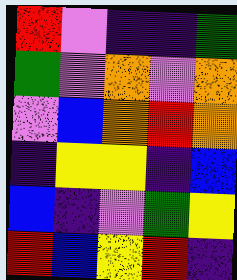[["red", "violet", "indigo", "indigo", "green"], ["green", "violet", "orange", "violet", "orange"], ["violet", "blue", "orange", "red", "orange"], ["indigo", "yellow", "yellow", "indigo", "blue"], ["blue", "indigo", "violet", "green", "yellow"], ["red", "blue", "yellow", "red", "indigo"]]